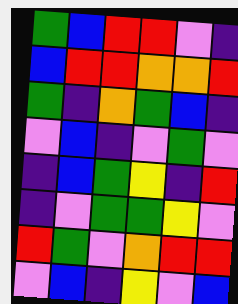[["green", "blue", "red", "red", "violet", "indigo"], ["blue", "red", "red", "orange", "orange", "red"], ["green", "indigo", "orange", "green", "blue", "indigo"], ["violet", "blue", "indigo", "violet", "green", "violet"], ["indigo", "blue", "green", "yellow", "indigo", "red"], ["indigo", "violet", "green", "green", "yellow", "violet"], ["red", "green", "violet", "orange", "red", "red"], ["violet", "blue", "indigo", "yellow", "violet", "blue"]]